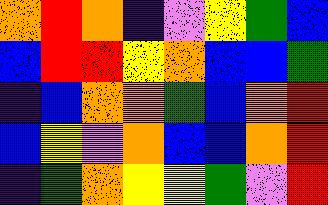[["orange", "red", "orange", "indigo", "violet", "yellow", "green", "blue"], ["blue", "red", "red", "yellow", "orange", "blue", "blue", "green"], ["indigo", "blue", "orange", "orange", "green", "blue", "orange", "red"], ["blue", "yellow", "violet", "orange", "blue", "blue", "orange", "red"], ["indigo", "green", "orange", "yellow", "yellow", "green", "violet", "red"]]